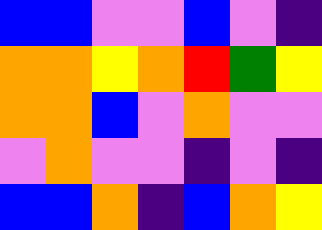[["blue", "blue", "violet", "violet", "blue", "violet", "indigo"], ["orange", "orange", "yellow", "orange", "red", "green", "yellow"], ["orange", "orange", "blue", "violet", "orange", "violet", "violet"], ["violet", "orange", "violet", "violet", "indigo", "violet", "indigo"], ["blue", "blue", "orange", "indigo", "blue", "orange", "yellow"]]